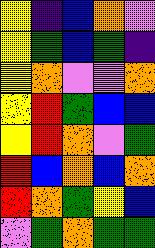[["yellow", "indigo", "blue", "orange", "violet"], ["yellow", "green", "blue", "green", "indigo"], ["yellow", "orange", "violet", "violet", "orange"], ["yellow", "red", "green", "blue", "blue"], ["yellow", "red", "orange", "violet", "green"], ["red", "blue", "orange", "blue", "orange"], ["red", "orange", "green", "yellow", "blue"], ["violet", "green", "orange", "green", "green"]]